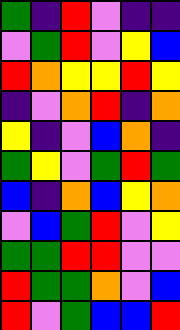[["green", "indigo", "red", "violet", "indigo", "indigo"], ["violet", "green", "red", "violet", "yellow", "blue"], ["red", "orange", "yellow", "yellow", "red", "yellow"], ["indigo", "violet", "orange", "red", "indigo", "orange"], ["yellow", "indigo", "violet", "blue", "orange", "indigo"], ["green", "yellow", "violet", "green", "red", "green"], ["blue", "indigo", "orange", "blue", "yellow", "orange"], ["violet", "blue", "green", "red", "violet", "yellow"], ["green", "green", "red", "red", "violet", "violet"], ["red", "green", "green", "orange", "violet", "blue"], ["red", "violet", "green", "blue", "blue", "red"]]